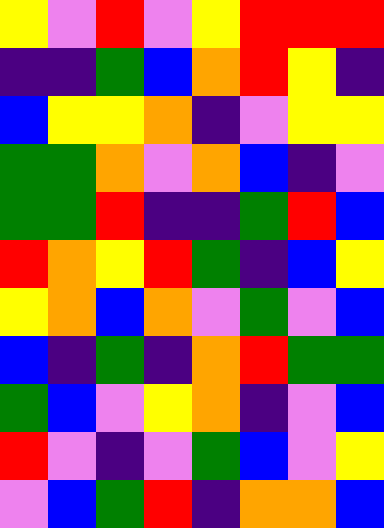[["yellow", "violet", "red", "violet", "yellow", "red", "red", "red"], ["indigo", "indigo", "green", "blue", "orange", "red", "yellow", "indigo"], ["blue", "yellow", "yellow", "orange", "indigo", "violet", "yellow", "yellow"], ["green", "green", "orange", "violet", "orange", "blue", "indigo", "violet"], ["green", "green", "red", "indigo", "indigo", "green", "red", "blue"], ["red", "orange", "yellow", "red", "green", "indigo", "blue", "yellow"], ["yellow", "orange", "blue", "orange", "violet", "green", "violet", "blue"], ["blue", "indigo", "green", "indigo", "orange", "red", "green", "green"], ["green", "blue", "violet", "yellow", "orange", "indigo", "violet", "blue"], ["red", "violet", "indigo", "violet", "green", "blue", "violet", "yellow"], ["violet", "blue", "green", "red", "indigo", "orange", "orange", "blue"]]